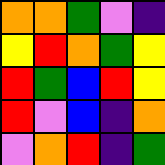[["orange", "orange", "green", "violet", "indigo"], ["yellow", "red", "orange", "green", "yellow"], ["red", "green", "blue", "red", "yellow"], ["red", "violet", "blue", "indigo", "orange"], ["violet", "orange", "red", "indigo", "green"]]